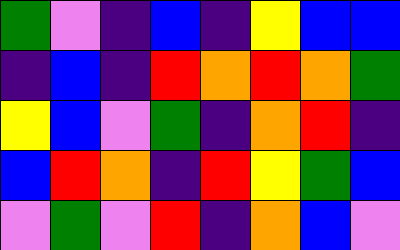[["green", "violet", "indigo", "blue", "indigo", "yellow", "blue", "blue"], ["indigo", "blue", "indigo", "red", "orange", "red", "orange", "green"], ["yellow", "blue", "violet", "green", "indigo", "orange", "red", "indigo"], ["blue", "red", "orange", "indigo", "red", "yellow", "green", "blue"], ["violet", "green", "violet", "red", "indigo", "orange", "blue", "violet"]]